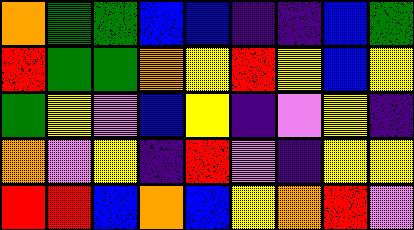[["orange", "green", "green", "blue", "blue", "indigo", "indigo", "blue", "green"], ["red", "green", "green", "orange", "yellow", "red", "yellow", "blue", "yellow"], ["green", "yellow", "violet", "blue", "yellow", "indigo", "violet", "yellow", "indigo"], ["orange", "violet", "yellow", "indigo", "red", "violet", "indigo", "yellow", "yellow"], ["red", "red", "blue", "orange", "blue", "yellow", "orange", "red", "violet"]]